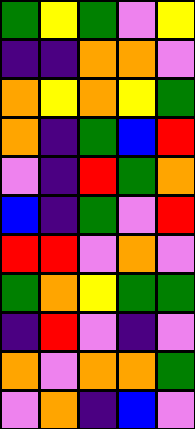[["green", "yellow", "green", "violet", "yellow"], ["indigo", "indigo", "orange", "orange", "violet"], ["orange", "yellow", "orange", "yellow", "green"], ["orange", "indigo", "green", "blue", "red"], ["violet", "indigo", "red", "green", "orange"], ["blue", "indigo", "green", "violet", "red"], ["red", "red", "violet", "orange", "violet"], ["green", "orange", "yellow", "green", "green"], ["indigo", "red", "violet", "indigo", "violet"], ["orange", "violet", "orange", "orange", "green"], ["violet", "orange", "indigo", "blue", "violet"]]